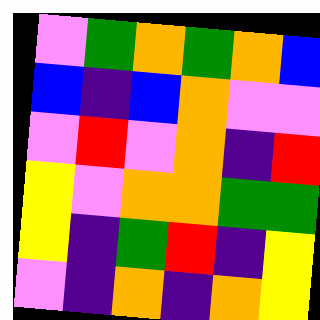[["violet", "green", "orange", "green", "orange", "blue"], ["blue", "indigo", "blue", "orange", "violet", "violet"], ["violet", "red", "violet", "orange", "indigo", "red"], ["yellow", "violet", "orange", "orange", "green", "green"], ["yellow", "indigo", "green", "red", "indigo", "yellow"], ["violet", "indigo", "orange", "indigo", "orange", "yellow"]]